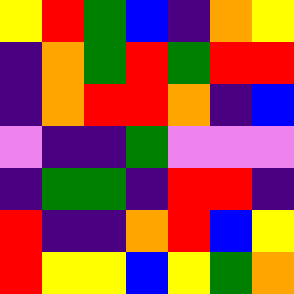[["yellow", "red", "green", "blue", "indigo", "orange", "yellow"], ["indigo", "orange", "green", "red", "green", "red", "red"], ["indigo", "orange", "red", "red", "orange", "indigo", "blue"], ["violet", "indigo", "indigo", "green", "violet", "violet", "violet"], ["indigo", "green", "green", "indigo", "red", "red", "indigo"], ["red", "indigo", "indigo", "orange", "red", "blue", "yellow"], ["red", "yellow", "yellow", "blue", "yellow", "green", "orange"]]